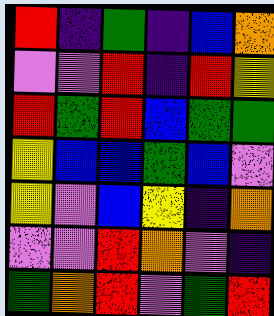[["red", "indigo", "green", "indigo", "blue", "orange"], ["violet", "violet", "red", "indigo", "red", "yellow"], ["red", "green", "red", "blue", "green", "green"], ["yellow", "blue", "blue", "green", "blue", "violet"], ["yellow", "violet", "blue", "yellow", "indigo", "orange"], ["violet", "violet", "red", "orange", "violet", "indigo"], ["green", "orange", "red", "violet", "green", "red"]]